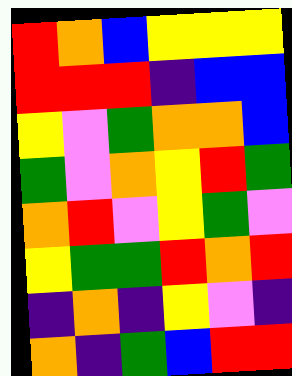[["red", "orange", "blue", "yellow", "yellow", "yellow"], ["red", "red", "red", "indigo", "blue", "blue"], ["yellow", "violet", "green", "orange", "orange", "blue"], ["green", "violet", "orange", "yellow", "red", "green"], ["orange", "red", "violet", "yellow", "green", "violet"], ["yellow", "green", "green", "red", "orange", "red"], ["indigo", "orange", "indigo", "yellow", "violet", "indigo"], ["orange", "indigo", "green", "blue", "red", "red"]]